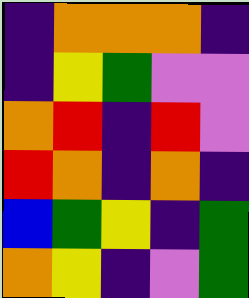[["indigo", "orange", "orange", "orange", "indigo"], ["indigo", "yellow", "green", "violet", "violet"], ["orange", "red", "indigo", "red", "violet"], ["red", "orange", "indigo", "orange", "indigo"], ["blue", "green", "yellow", "indigo", "green"], ["orange", "yellow", "indigo", "violet", "green"]]